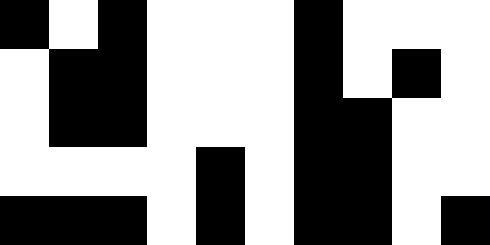[["black", "white", "black", "white", "white", "white", "black", "white", "white", "white"], ["white", "black", "black", "white", "white", "white", "black", "white", "black", "white"], ["white", "black", "black", "white", "white", "white", "black", "black", "white", "white"], ["white", "white", "white", "white", "black", "white", "black", "black", "white", "white"], ["black", "black", "black", "white", "black", "white", "black", "black", "white", "black"]]